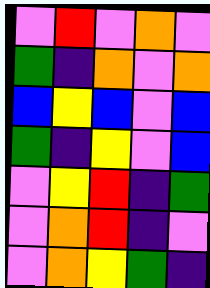[["violet", "red", "violet", "orange", "violet"], ["green", "indigo", "orange", "violet", "orange"], ["blue", "yellow", "blue", "violet", "blue"], ["green", "indigo", "yellow", "violet", "blue"], ["violet", "yellow", "red", "indigo", "green"], ["violet", "orange", "red", "indigo", "violet"], ["violet", "orange", "yellow", "green", "indigo"]]